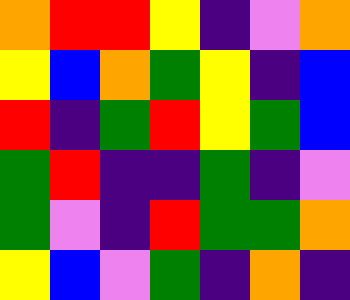[["orange", "red", "red", "yellow", "indigo", "violet", "orange"], ["yellow", "blue", "orange", "green", "yellow", "indigo", "blue"], ["red", "indigo", "green", "red", "yellow", "green", "blue"], ["green", "red", "indigo", "indigo", "green", "indigo", "violet"], ["green", "violet", "indigo", "red", "green", "green", "orange"], ["yellow", "blue", "violet", "green", "indigo", "orange", "indigo"]]